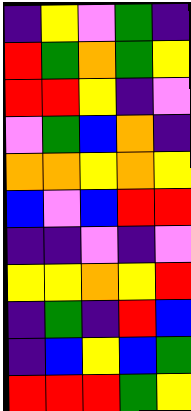[["indigo", "yellow", "violet", "green", "indigo"], ["red", "green", "orange", "green", "yellow"], ["red", "red", "yellow", "indigo", "violet"], ["violet", "green", "blue", "orange", "indigo"], ["orange", "orange", "yellow", "orange", "yellow"], ["blue", "violet", "blue", "red", "red"], ["indigo", "indigo", "violet", "indigo", "violet"], ["yellow", "yellow", "orange", "yellow", "red"], ["indigo", "green", "indigo", "red", "blue"], ["indigo", "blue", "yellow", "blue", "green"], ["red", "red", "red", "green", "yellow"]]